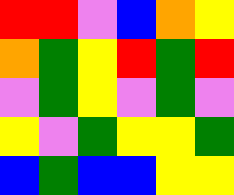[["red", "red", "violet", "blue", "orange", "yellow"], ["orange", "green", "yellow", "red", "green", "red"], ["violet", "green", "yellow", "violet", "green", "violet"], ["yellow", "violet", "green", "yellow", "yellow", "green"], ["blue", "green", "blue", "blue", "yellow", "yellow"]]